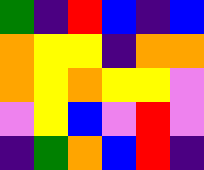[["green", "indigo", "red", "blue", "indigo", "blue"], ["orange", "yellow", "yellow", "indigo", "orange", "orange"], ["orange", "yellow", "orange", "yellow", "yellow", "violet"], ["violet", "yellow", "blue", "violet", "red", "violet"], ["indigo", "green", "orange", "blue", "red", "indigo"]]